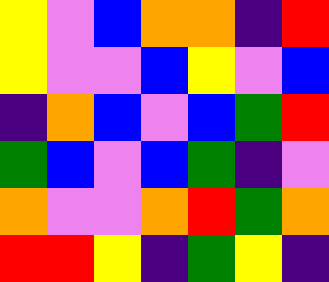[["yellow", "violet", "blue", "orange", "orange", "indigo", "red"], ["yellow", "violet", "violet", "blue", "yellow", "violet", "blue"], ["indigo", "orange", "blue", "violet", "blue", "green", "red"], ["green", "blue", "violet", "blue", "green", "indigo", "violet"], ["orange", "violet", "violet", "orange", "red", "green", "orange"], ["red", "red", "yellow", "indigo", "green", "yellow", "indigo"]]